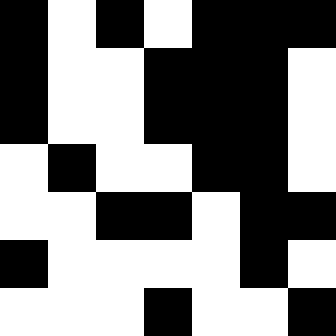[["black", "white", "black", "white", "black", "black", "black"], ["black", "white", "white", "black", "black", "black", "white"], ["black", "white", "white", "black", "black", "black", "white"], ["white", "black", "white", "white", "black", "black", "white"], ["white", "white", "black", "black", "white", "black", "black"], ["black", "white", "white", "white", "white", "black", "white"], ["white", "white", "white", "black", "white", "white", "black"]]